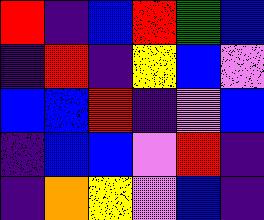[["red", "indigo", "blue", "red", "green", "blue"], ["indigo", "red", "indigo", "yellow", "blue", "violet"], ["blue", "blue", "red", "indigo", "violet", "blue"], ["indigo", "blue", "blue", "violet", "red", "indigo"], ["indigo", "orange", "yellow", "violet", "blue", "indigo"]]